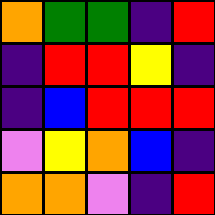[["orange", "green", "green", "indigo", "red"], ["indigo", "red", "red", "yellow", "indigo"], ["indigo", "blue", "red", "red", "red"], ["violet", "yellow", "orange", "blue", "indigo"], ["orange", "orange", "violet", "indigo", "red"]]